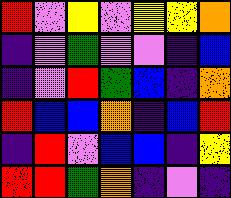[["red", "violet", "yellow", "violet", "yellow", "yellow", "orange"], ["indigo", "violet", "green", "violet", "violet", "indigo", "blue"], ["indigo", "violet", "red", "green", "blue", "indigo", "orange"], ["red", "blue", "blue", "orange", "indigo", "blue", "red"], ["indigo", "red", "violet", "blue", "blue", "indigo", "yellow"], ["red", "red", "green", "orange", "indigo", "violet", "indigo"]]